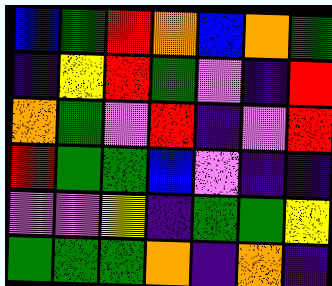[["blue", "green", "red", "orange", "blue", "orange", "green"], ["indigo", "yellow", "red", "green", "violet", "indigo", "red"], ["orange", "green", "violet", "red", "indigo", "violet", "red"], ["red", "green", "green", "blue", "violet", "indigo", "indigo"], ["violet", "violet", "yellow", "indigo", "green", "green", "yellow"], ["green", "green", "green", "orange", "indigo", "orange", "indigo"]]